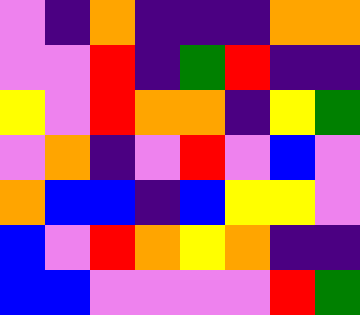[["violet", "indigo", "orange", "indigo", "indigo", "indigo", "orange", "orange"], ["violet", "violet", "red", "indigo", "green", "red", "indigo", "indigo"], ["yellow", "violet", "red", "orange", "orange", "indigo", "yellow", "green"], ["violet", "orange", "indigo", "violet", "red", "violet", "blue", "violet"], ["orange", "blue", "blue", "indigo", "blue", "yellow", "yellow", "violet"], ["blue", "violet", "red", "orange", "yellow", "orange", "indigo", "indigo"], ["blue", "blue", "violet", "violet", "violet", "violet", "red", "green"]]